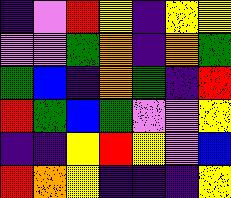[["indigo", "violet", "red", "yellow", "indigo", "yellow", "yellow"], ["violet", "violet", "green", "orange", "indigo", "orange", "green"], ["green", "blue", "indigo", "orange", "green", "indigo", "red"], ["red", "green", "blue", "green", "violet", "violet", "yellow"], ["indigo", "indigo", "yellow", "red", "yellow", "violet", "blue"], ["red", "orange", "yellow", "indigo", "indigo", "indigo", "yellow"]]